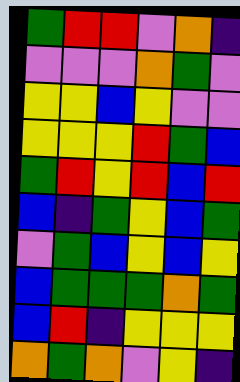[["green", "red", "red", "violet", "orange", "indigo"], ["violet", "violet", "violet", "orange", "green", "violet"], ["yellow", "yellow", "blue", "yellow", "violet", "violet"], ["yellow", "yellow", "yellow", "red", "green", "blue"], ["green", "red", "yellow", "red", "blue", "red"], ["blue", "indigo", "green", "yellow", "blue", "green"], ["violet", "green", "blue", "yellow", "blue", "yellow"], ["blue", "green", "green", "green", "orange", "green"], ["blue", "red", "indigo", "yellow", "yellow", "yellow"], ["orange", "green", "orange", "violet", "yellow", "indigo"]]